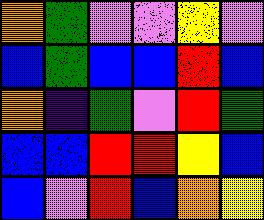[["orange", "green", "violet", "violet", "yellow", "violet"], ["blue", "green", "blue", "blue", "red", "blue"], ["orange", "indigo", "green", "violet", "red", "green"], ["blue", "blue", "red", "red", "yellow", "blue"], ["blue", "violet", "red", "blue", "orange", "yellow"]]